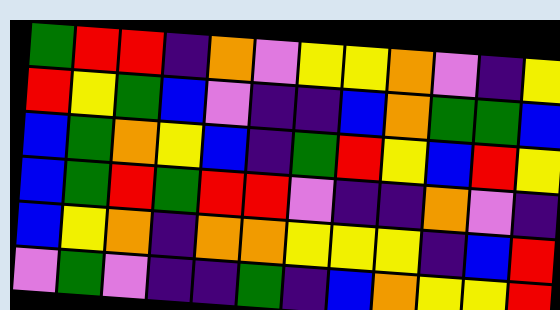[["green", "red", "red", "indigo", "orange", "violet", "yellow", "yellow", "orange", "violet", "indigo", "yellow"], ["red", "yellow", "green", "blue", "violet", "indigo", "indigo", "blue", "orange", "green", "green", "blue"], ["blue", "green", "orange", "yellow", "blue", "indigo", "green", "red", "yellow", "blue", "red", "yellow"], ["blue", "green", "red", "green", "red", "red", "violet", "indigo", "indigo", "orange", "violet", "indigo"], ["blue", "yellow", "orange", "indigo", "orange", "orange", "yellow", "yellow", "yellow", "indigo", "blue", "red"], ["violet", "green", "violet", "indigo", "indigo", "green", "indigo", "blue", "orange", "yellow", "yellow", "red"]]